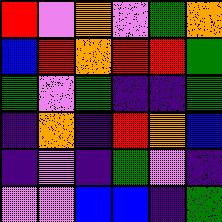[["red", "violet", "orange", "violet", "green", "orange"], ["blue", "red", "orange", "red", "red", "green"], ["green", "violet", "green", "indigo", "indigo", "green"], ["indigo", "orange", "indigo", "red", "orange", "blue"], ["indigo", "violet", "indigo", "green", "violet", "indigo"], ["violet", "violet", "blue", "blue", "indigo", "green"]]